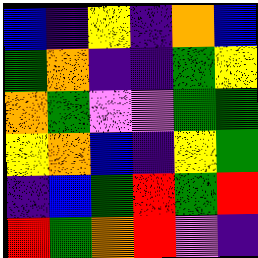[["blue", "indigo", "yellow", "indigo", "orange", "blue"], ["green", "orange", "indigo", "indigo", "green", "yellow"], ["orange", "green", "violet", "violet", "green", "green"], ["yellow", "orange", "blue", "indigo", "yellow", "green"], ["indigo", "blue", "green", "red", "green", "red"], ["red", "green", "orange", "red", "violet", "indigo"]]